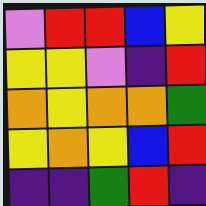[["violet", "red", "red", "blue", "yellow"], ["yellow", "yellow", "violet", "indigo", "red"], ["orange", "yellow", "orange", "orange", "green"], ["yellow", "orange", "yellow", "blue", "red"], ["indigo", "indigo", "green", "red", "indigo"]]